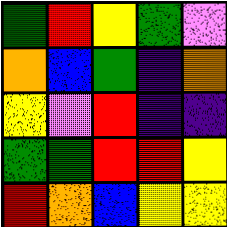[["green", "red", "yellow", "green", "violet"], ["orange", "blue", "green", "indigo", "orange"], ["yellow", "violet", "red", "indigo", "indigo"], ["green", "green", "red", "red", "yellow"], ["red", "orange", "blue", "yellow", "yellow"]]